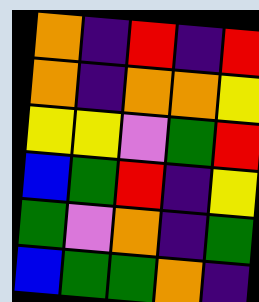[["orange", "indigo", "red", "indigo", "red"], ["orange", "indigo", "orange", "orange", "yellow"], ["yellow", "yellow", "violet", "green", "red"], ["blue", "green", "red", "indigo", "yellow"], ["green", "violet", "orange", "indigo", "green"], ["blue", "green", "green", "orange", "indigo"]]